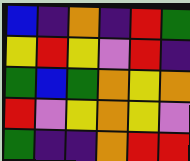[["blue", "indigo", "orange", "indigo", "red", "green"], ["yellow", "red", "yellow", "violet", "red", "indigo"], ["green", "blue", "green", "orange", "yellow", "orange"], ["red", "violet", "yellow", "orange", "yellow", "violet"], ["green", "indigo", "indigo", "orange", "red", "red"]]